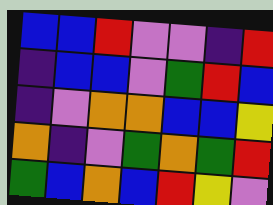[["blue", "blue", "red", "violet", "violet", "indigo", "red"], ["indigo", "blue", "blue", "violet", "green", "red", "blue"], ["indigo", "violet", "orange", "orange", "blue", "blue", "yellow"], ["orange", "indigo", "violet", "green", "orange", "green", "red"], ["green", "blue", "orange", "blue", "red", "yellow", "violet"]]